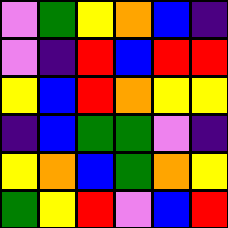[["violet", "green", "yellow", "orange", "blue", "indigo"], ["violet", "indigo", "red", "blue", "red", "red"], ["yellow", "blue", "red", "orange", "yellow", "yellow"], ["indigo", "blue", "green", "green", "violet", "indigo"], ["yellow", "orange", "blue", "green", "orange", "yellow"], ["green", "yellow", "red", "violet", "blue", "red"]]